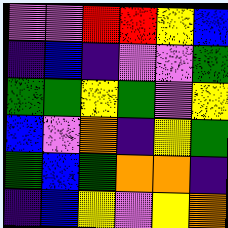[["violet", "violet", "red", "red", "yellow", "blue"], ["indigo", "blue", "indigo", "violet", "violet", "green"], ["green", "green", "yellow", "green", "violet", "yellow"], ["blue", "violet", "orange", "indigo", "yellow", "green"], ["green", "blue", "green", "orange", "orange", "indigo"], ["indigo", "blue", "yellow", "violet", "yellow", "orange"]]